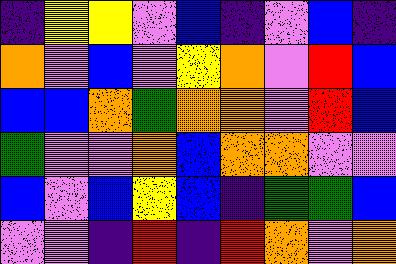[["indigo", "yellow", "yellow", "violet", "blue", "indigo", "violet", "blue", "indigo"], ["orange", "violet", "blue", "violet", "yellow", "orange", "violet", "red", "blue"], ["blue", "blue", "orange", "green", "orange", "orange", "violet", "red", "blue"], ["green", "violet", "violet", "orange", "blue", "orange", "orange", "violet", "violet"], ["blue", "violet", "blue", "yellow", "blue", "indigo", "green", "green", "blue"], ["violet", "violet", "indigo", "red", "indigo", "red", "orange", "violet", "orange"]]